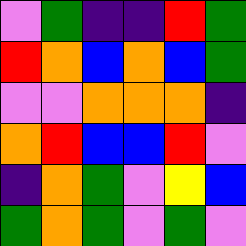[["violet", "green", "indigo", "indigo", "red", "green"], ["red", "orange", "blue", "orange", "blue", "green"], ["violet", "violet", "orange", "orange", "orange", "indigo"], ["orange", "red", "blue", "blue", "red", "violet"], ["indigo", "orange", "green", "violet", "yellow", "blue"], ["green", "orange", "green", "violet", "green", "violet"]]